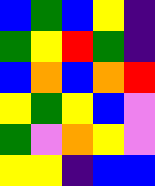[["blue", "green", "blue", "yellow", "indigo"], ["green", "yellow", "red", "green", "indigo"], ["blue", "orange", "blue", "orange", "red"], ["yellow", "green", "yellow", "blue", "violet"], ["green", "violet", "orange", "yellow", "violet"], ["yellow", "yellow", "indigo", "blue", "blue"]]